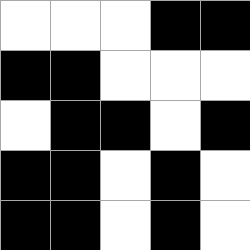[["white", "white", "white", "black", "black"], ["black", "black", "white", "white", "white"], ["white", "black", "black", "white", "black"], ["black", "black", "white", "black", "white"], ["black", "black", "white", "black", "white"]]